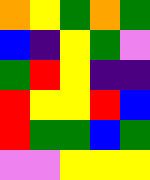[["orange", "yellow", "green", "orange", "green"], ["blue", "indigo", "yellow", "green", "violet"], ["green", "red", "yellow", "indigo", "indigo"], ["red", "yellow", "yellow", "red", "blue"], ["red", "green", "green", "blue", "green"], ["violet", "violet", "yellow", "yellow", "yellow"]]